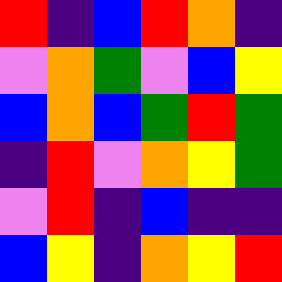[["red", "indigo", "blue", "red", "orange", "indigo"], ["violet", "orange", "green", "violet", "blue", "yellow"], ["blue", "orange", "blue", "green", "red", "green"], ["indigo", "red", "violet", "orange", "yellow", "green"], ["violet", "red", "indigo", "blue", "indigo", "indigo"], ["blue", "yellow", "indigo", "orange", "yellow", "red"]]